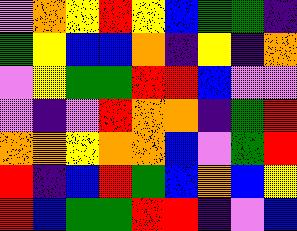[["violet", "orange", "yellow", "red", "yellow", "blue", "green", "green", "indigo"], ["green", "yellow", "blue", "blue", "orange", "indigo", "yellow", "indigo", "orange"], ["violet", "yellow", "green", "green", "red", "red", "blue", "violet", "violet"], ["violet", "indigo", "violet", "red", "orange", "orange", "indigo", "green", "red"], ["orange", "orange", "yellow", "orange", "orange", "blue", "violet", "green", "red"], ["red", "indigo", "blue", "red", "green", "blue", "orange", "blue", "yellow"], ["red", "blue", "green", "green", "red", "red", "indigo", "violet", "blue"]]